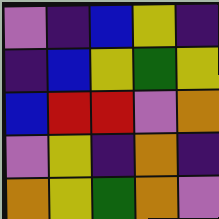[["violet", "indigo", "blue", "yellow", "indigo"], ["indigo", "blue", "yellow", "green", "yellow"], ["blue", "red", "red", "violet", "orange"], ["violet", "yellow", "indigo", "orange", "indigo"], ["orange", "yellow", "green", "orange", "violet"]]